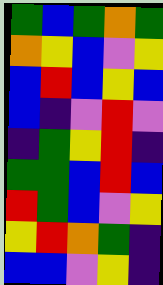[["green", "blue", "green", "orange", "green"], ["orange", "yellow", "blue", "violet", "yellow"], ["blue", "red", "blue", "yellow", "blue"], ["blue", "indigo", "violet", "red", "violet"], ["indigo", "green", "yellow", "red", "indigo"], ["green", "green", "blue", "red", "blue"], ["red", "green", "blue", "violet", "yellow"], ["yellow", "red", "orange", "green", "indigo"], ["blue", "blue", "violet", "yellow", "indigo"]]